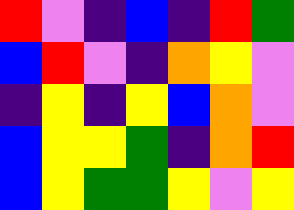[["red", "violet", "indigo", "blue", "indigo", "red", "green"], ["blue", "red", "violet", "indigo", "orange", "yellow", "violet"], ["indigo", "yellow", "indigo", "yellow", "blue", "orange", "violet"], ["blue", "yellow", "yellow", "green", "indigo", "orange", "red"], ["blue", "yellow", "green", "green", "yellow", "violet", "yellow"]]